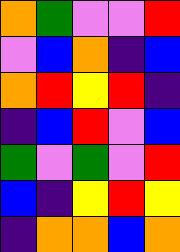[["orange", "green", "violet", "violet", "red"], ["violet", "blue", "orange", "indigo", "blue"], ["orange", "red", "yellow", "red", "indigo"], ["indigo", "blue", "red", "violet", "blue"], ["green", "violet", "green", "violet", "red"], ["blue", "indigo", "yellow", "red", "yellow"], ["indigo", "orange", "orange", "blue", "orange"]]